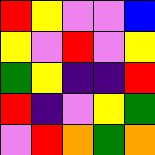[["red", "yellow", "violet", "violet", "blue"], ["yellow", "violet", "red", "violet", "yellow"], ["green", "yellow", "indigo", "indigo", "red"], ["red", "indigo", "violet", "yellow", "green"], ["violet", "red", "orange", "green", "orange"]]